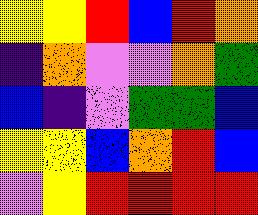[["yellow", "yellow", "red", "blue", "red", "orange"], ["indigo", "orange", "violet", "violet", "orange", "green"], ["blue", "indigo", "violet", "green", "green", "blue"], ["yellow", "yellow", "blue", "orange", "red", "blue"], ["violet", "yellow", "red", "red", "red", "red"]]